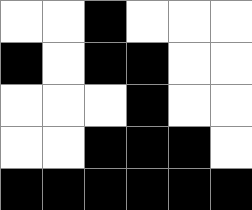[["white", "white", "black", "white", "white", "white"], ["black", "white", "black", "black", "white", "white"], ["white", "white", "white", "black", "white", "white"], ["white", "white", "black", "black", "black", "white"], ["black", "black", "black", "black", "black", "black"]]